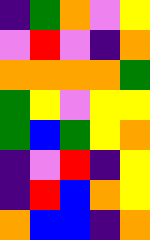[["indigo", "green", "orange", "violet", "yellow"], ["violet", "red", "violet", "indigo", "orange"], ["orange", "orange", "orange", "orange", "green"], ["green", "yellow", "violet", "yellow", "yellow"], ["green", "blue", "green", "yellow", "orange"], ["indigo", "violet", "red", "indigo", "yellow"], ["indigo", "red", "blue", "orange", "yellow"], ["orange", "blue", "blue", "indigo", "orange"]]